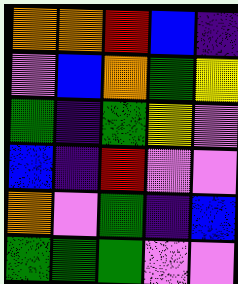[["orange", "orange", "red", "blue", "indigo"], ["violet", "blue", "orange", "green", "yellow"], ["green", "indigo", "green", "yellow", "violet"], ["blue", "indigo", "red", "violet", "violet"], ["orange", "violet", "green", "indigo", "blue"], ["green", "green", "green", "violet", "violet"]]